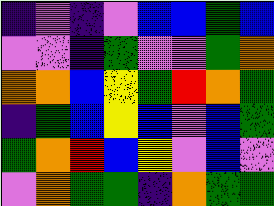[["indigo", "violet", "indigo", "violet", "blue", "blue", "green", "blue"], ["violet", "violet", "indigo", "green", "violet", "violet", "green", "orange"], ["orange", "orange", "blue", "yellow", "green", "red", "orange", "green"], ["indigo", "green", "blue", "yellow", "blue", "violet", "blue", "green"], ["green", "orange", "red", "blue", "yellow", "violet", "blue", "violet"], ["violet", "orange", "green", "green", "indigo", "orange", "green", "green"]]